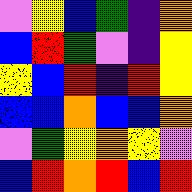[["violet", "yellow", "blue", "green", "indigo", "orange"], ["blue", "red", "green", "violet", "indigo", "yellow"], ["yellow", "blue", "red", "indigo", "red", "yellow"], ["blue", "blue", "orange", "blue", "blue", "orange"], ["violet", "green", "yellow", "orange", "yellow", "violet"], ["blue", "red", "orange", "red", "blue", "red"]]